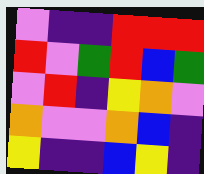[["violet", "indigo", "indigo", "red", "red", "red"], ["red", "violet", "green", "red", "blue", "green"], ["violet", "red", "indigo", "yellow", "orange", "violet"], ["orange", "violet", "violet", "orange", "blue", "indigo"], ["yellow", "indigo", "indigo", "blue", "yellow", "indigo"]]